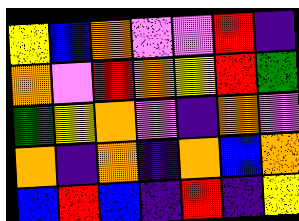[["yellow", "blue", "orange", "violet", "violet", "red", "indigo"], ["orange", "violet", "red", "orange", "yellow", "red", "green"], ["green", "yellow", "orange", "violet", "indigo", "orange", "violet"], ["orange", "indigo", "orange", "indigo", "orange", "blue", "orange"], ["blue", "red", "blue", "indigo", "red", "indigo", "yellow"]]